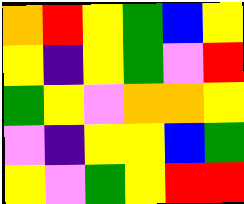[["orange", "red", "yellow", "green", "blue", "yellow"], ["yellow", "indigo", "yellow", "green", "violet", "red"], ["green", "yellow", "violet", "orange", "orange", "yellow"], ["violet", "indigo", "yellow", "yellow", "blue", "green"], ["yellow", "violet", "green", "yellow", "red", "red"]]